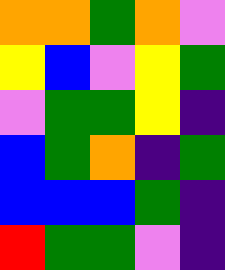[["orange", "orange", "green", "orange", "violet"], ["yellow", "blue", "violet", "yellow", "green"], ["violet", "green", "green", "yellow", "indigo"], ["blue", "green", "orange", "indigo", "green"], ["blue", "blue", "blue", "green", "indigo"], ["red", "green", "green", "violet", "indigo"]]